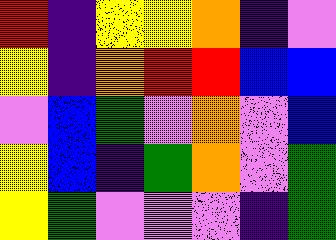[["red", "indigo", "yellow", "yellow", "orange", "indigo", "violet"], ["yellow", "indigo", "orange", "red", "red", "blue", "blue"], ["violet", "blue", "green", "violet", "orange", "violet", "blue"], ["yellow", "blue", "indigo", "green", "orange", "violet", "green"], ["yellow", "green", "violet", "violet", "violet", "indigo", "green"]]